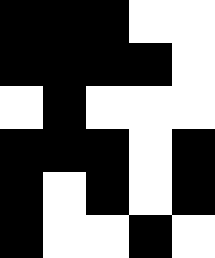[["black", "black", "black", "white", "white"], ["black", "black", "black", "black", "white"], ["white", "black", "white", "white", "white"], ["black", "black", "black", "white", "black"], ["black", "white", "black", "white", "black"], ["black", "white", "white", "black", "white"]]